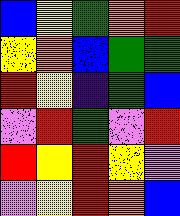[["blue", "yellow", "green", "orange", "red"], ["yellow", "orange", "blue", "green", "green"], ["red", "yellow", "indigo", "green", "blue"], ["violet", "red", "green", "violet", "red"], ["red", "yellow", "red", "yellow", "violet"], ["violet", "yellow", "red", "orange", "blue"]]